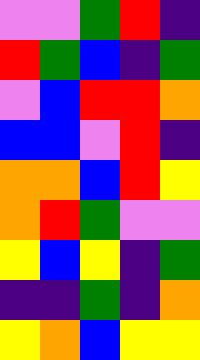[["violet", "violet", "green", "red", "indigo"], ["red", "green", "blue", "indigo", "green"], ["violet", "blue", "red", "red", "orange"], ["blue", "blue", "violet", "red", "indigo"], ["orange", "orange", "blue", "red", "yellow"], ["orange", "red", "green", "violet", "violet"], ["yellow", "blue", "yellow", "indigo", "green"], ["indigo", "indigo", "green", "indigo", "orange"], ["yellow", "orange", "blue", "yellow", "yellow"]]